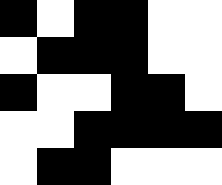[["black", "white", "black", "black", "white", "white"], ["white", "black", "black", "black", "white", "white"], ["black", "white", "white", "black", "black", "white"], ["white", "white", "black", "black", "black", "black"], ["white", "black", "black", "white", "white", "white"]]